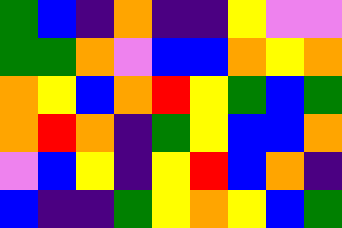[["green", "blue", "indigo", "orange", "indigo", "indigo", "yellow", "violet", "violet"], ["green", "green", "orange", "violet", "blue", "blue", "orange", "yellow", "orange"], ["orange", "yellow", "blue", "orange", "red", "yellow", "green", "blue", "green"], ["orange", "red", "orange", "indigo", "green", "yellow", "blue", "blue", "orange"], ["violet", "blue", "yellow", "indigo", "yellow", "red", "blue", "orange", "indigo"], ["blue", "indigo", "indigo", "green", "yellow", "orange", "yellow", "blue", "green"]]